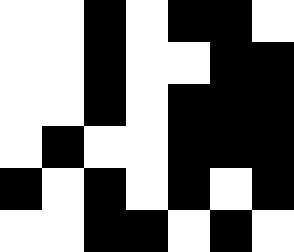[["white", "white", "black", "white", "black", "black", "white"], ["white", "white", "black", "white", "white", "black", "black"], ["white", "white", "black", "white", "black", "black", "black"], ["white", "black", "white", "white", "black", "black", "black"], ["black", "white", "black", "white", "black", "white", "black"], ["white", "white", "black", "black", "white", "black", "white"]]